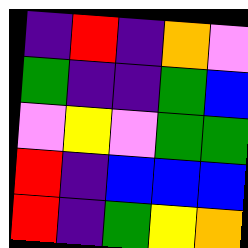[["indigo", "red", "indigo", "orange", "violet"], ["green", "indigo", "indigo", "green", "blue"], ["violet", "yellow", "violet", "green", "green"], ["red", "indigo", "blue", "blue", "blue"], ["red", "indigo", "green", "yellow", "orange"]]